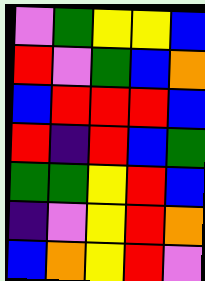[["violet", "green", "yellow", "yellow", "blue"], ["red", "violet", "green", "blue", "orange"], ["blue", "red", "red", "red", "blue"], ["red", "indigo", "red", "blue", "green"], ["green", "green", "yellow", "red", "blue"], ["indigo", "violet", "yellow", "red", "orange"], ["blue", "orange", "yellow", "red", "violet"]]